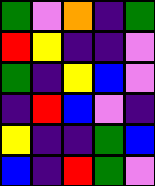[["green", "violet", "orange", "indigo", "green"], ["red", "yellow", "indigo", "indigo", "violet"], ["green", "indigo", "yellow", "blue", "violet"], ["indigo", "red", "blue", "violet", "indigo"], ["yellow", "indigo", "indigo", "green", "blue"], ["blue", "indigo", "red", "green", "violet"]]